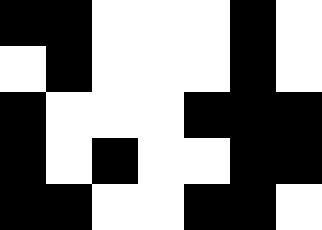[["black", "black", "white", "white", "white", "black", "white"], ["white", "black", "white", "white", "white", "black", "white"], ["black", "white", "white", "white", "black", "black", "black"], ["black", "white", "black", "white", "white", "black", "black"], ["black", "black", "white", "white", "black", "black", "white"]]